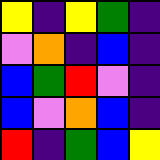[["yellow", "indigo", "yellow", "green", "indigo"], ["violet", "orange", "indigo", "blue", "indigo"], ["blue", "green", "red", "violet", "indigo"], ["blue", "violet", "orange", "blue", "indigo"], ["red", "indigo", "green", "blue", "yellow"]]